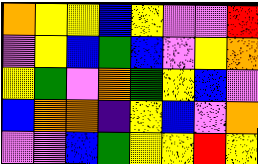[["orange", "yellow", "yellow", "blue", "yellow", "violet", "violet", "red"], ["violet", "yellow", "blue", "green", "blue", "violet", "yellow", "orange"], ["yellow", "green", "violet", "orange", "green", "yellow", "blue", "violet"], ["blue", "orange", "orange", "indigo", "yellow", "blue", "violet", "orange"], ["violet", "violet", "blue", "green", "yellow", "yellow", "red", "yellow"]]